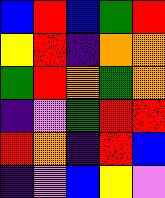[["blue", "red", "blue", "green", "red"], ["yellow", "red", "indigo", "orange", "orange"], ["green", "red", "orange", "green", "orange"], ["indigo", "violet", "green", "red", "red"], ["red", "orange", "indigo", "red", "blue"], ["indigo", "violet", "blue", "yellow", "violet"]]